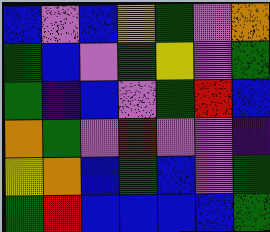[["blue", "violet", "blue", "yellow", "green", "violet", "orange"], ["green", "blue", "violet", "green", "yellow", "violet", "green"], ["green", "indigo", "blue", "violet", "green", "red", "blue"], ["orange", "green", "violet", "red", "violet", "violet", "indigo"], ["yellow", "orange", "blue", "green", "blue", "violet", "green"], ["green", "red", "blue", "blue", "blue", "blue", "green"]]